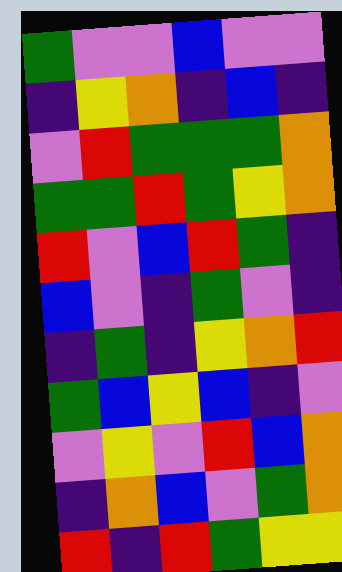[["green", "violet", "violet", "blue", "violet", "violet"], ["indigo", "yellow", "orange", "indigo", "blue", "indigo"], ["violet", "red", "green", "green", "green", "orange"], ["green", "green", "red", "green", "yellow", "orange"], ["red", "violet", "blue", "red", "green", "indigo"], ["blue", "violet", "indigo", "green", "violet", "indigo"], ["indigo", "green", "indigo", "yellow", "orange", "red"], ["green", "blue", "yellow", "blue", "indigo", "violet"], ["violet", "yellow", "violet", "red", "blue", "orange"], ["indigo", "orange", "blue", "violet", "green", "orange"], ["red", "indigo", "red", "green", "yellow", "yellow"]]